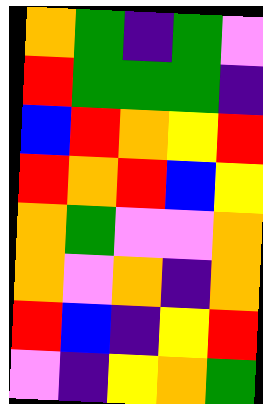[["orange", "green", "indigo", "green", "violet"], ["red", "green", "green", "green", "indigo"], ["blue", "red", "orange", "yellow", "red"], ["red", "orange", "red", "blue", "yellow"], ["orange", "green", "violet", "violet", "orange"], ["orange", "violet", "orange", "indigo", "orange"], ["red", "blue", "indigo", "yellow", "red"], ["violet", "indigo", "yellow", "orange", "green"]]